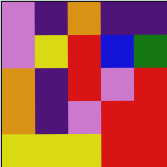[["violet", "indigo", "orange", "indigo", "indigo"], ["violet", "yellow", "red", "blue", "green"], ["orange", "indigo", "red", "violet", "red"], ["orange", "indigo", "violet", "red", "red"], ["yellow", "yellow", "yellow", "red", "red"]]